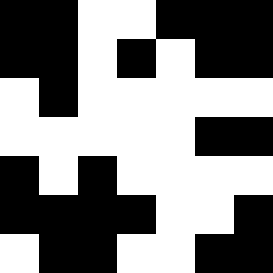[["black", "black", "white", "white", "black", "black", "black"], ["black", "black", "white", "black", "white", "black", "black"], ["white", "black", "white", "white", "white", "white", "white"], ["white", "white", "white", "white", "white", "black", "black"], ["black", "white", "black", "white", "white", "white", "white"], ["black", "black", "black", "black", "white", "white", "black"], ["white", "black", "black", "white", "white", "black", "black"]]